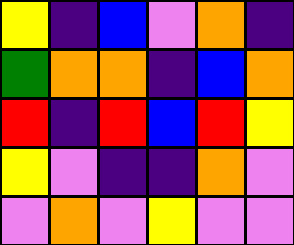[["yellow", "indigo", "blue", "violet", "orange", "indigo"], ["green", "orange", "orange", "indigo", "blue", "orange"], ["red", "indigo", "red", "blue", "red", "yellow"], ["yellow", "violet", "indigo", "indigo", "orange", "violet"], ["violet", "orange", "violet", "yellow", "violet", "violet"]]